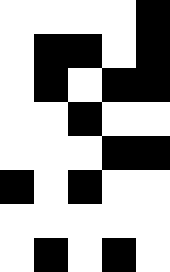[["white", "white", "white", "white", "black"], ["white", "black", "black", "white", "black"], ["white", "black", "white", "black", "black"], ["white", "white", "black", "white", "white"], ["white", "white", "white", "black", "black"], ["black", "white", "black", "white", "white"], ["white", "white", "white", "white", "white"], ["white", "black", "white", "black", "white"]]